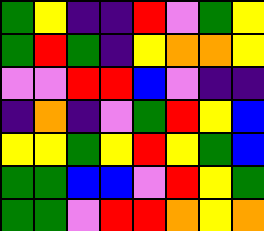[["green", "yellow", "indigo", "indigo", "red", "violet", "green", "yellow"], ["green", "red", "green", "indigo", "yellow", "orange", "orange", "yellow"], ["violet", "violet", "red", "red", "blue", "violet", "indigo", "indigo"], ["indigo", "orange", "indigo", "violet", "green", "red", "yellow", "blue"], ["yellow", "yellow", "green", "yellow", "red", "yellow", "green", "blue"], ["green", "green", "blue", "blue", "violet", "red", "yellow", "green"], ["green", "green", "violet", "red", "red", "orange", "yellow", "orange"]]